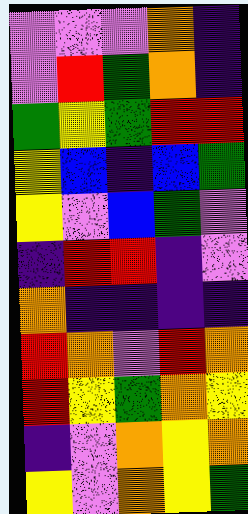[["violet", "violet", "violet", "orange", "indigo"], ["violet", "red", "green", "orange", "indigo"], ["green", "yellow", "green", "red", "red"], ["yellow", "blue", "indigo", "blue", "green"], ["yellow", "violet", "blue", "green", "violet"], ["indigo", "red", "red", "indigo", "violet"], ["orange", "indigo", "indigo", "indigo", "indigo"], ["red", "orange", "violet", "red", "orange"], ["red", "yellow", "green", "orange", "yellow"], ["indigo", "violet", "orange", "yellow", "orange"], ["yellow", "violet", "orange", "yellow", "green"]]